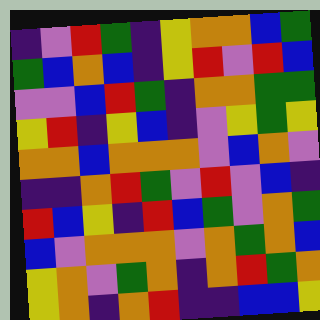[["indigo", "violet", "red", "green", "indigo", "yellow", "orange", "orange", "blue", "green"], ["green", "blue", "orange", "blue", "indigo", "yellow", "red", "violet", "red", "blue"], ["violet", "violet", "blue", "red", "green", "indigo", "orange", "orange", "green", "green"], ["yellow", "red", "indigo", "yellow", "blue", "indigo", "violet", "yellow", "green", "yellow"], ["orange", "orange", "blue", "orange", "orange", "orange", "violet", "blue", "orange", "violet"], ["indigo", "indigo", "orange", "red", "green", "violet", "red", "violet", "blue", "indigo"], ["red", "blue", "yellow", "indigo", "red", "blue", "green", "violet", "orange", "green"], ["blue", "violet", "orange", "orange", "orange", "violet", "orange", "green", "orange", "blue"], ["yellow", "orange", "violet", "green", "orange", "indigo", "orange", "red", "green", "orange"], ["yellow", "orange", "indigo", "orange", "red", "indigo", "indigo", "blue", "blue", "yellow"]]